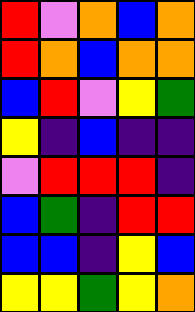[["red", "violet", "orange", "blue", "orange"], ["red", "orange", "blue", "orange", "orange"], ["blue", "red", "violet", "yellow", "green"], ["yellow", "indigo", "blue", "indigo", "indigo"], ["violet", "red", "red", "red", "indigo"], ["blue", "green", "indigo", "red", "red"], ["blue", "blue", "indigo", "yellow", "blue"], ["yellow", "yellow", "green", "yellow", "orange"]]